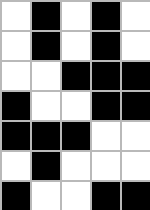[["white", "black", "white", "black", "white"], ["white", "black", "white", "black", "white"], ["white", "white", "black", "black", "black"], ["black", "white", "white", "black", "black"], ["black", "black", "black", "white", "white"], ["white", "black", "white", "white", "white"], ["black", "white", "white", "black", "black"]]